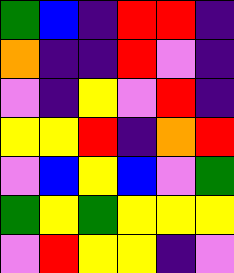[["green", "blue", "indigo", "red", "red", "indigo"], ["orange", "indigo", "indigo", "red", "violet", "indigo"], ["violet", "indigo", "yellow", "violet", "red", "indigo"], ["yellow", "yellow", "red", "indigo", "orange", "red"], ["violet", "blue", "yellow", "blue", "violet", "green"], ["green", "yellow", "green", "yellow", "yellow", "yellow"], ["violet", "red", "yellow", "yellow", "indigo", "violet"]]